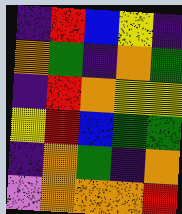[["indigo", "red", "blue", "yellow", "indigo"], ["orange", "green", "indigo", "orange", "green"], ["indigo", "red", "orange", "yellow", "yellow"], ["yellow", "red", "blue", "green", "green"], ["indigo", "orange", "green", "indigo", "orange"], ["violet", "orange", "orange", "orange", "red"]]